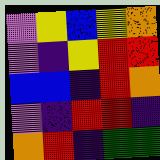[["violet", "yellow", "blue", "yellow", "orange"], ["violet", "indigo", "yellow", "red", "red"], ["blue", "blue", "indigo", "red", "orange"], ["violet", "indigo", "red", "red", "indigo"], ["orange", "red", "indigo", "green", "green"]]